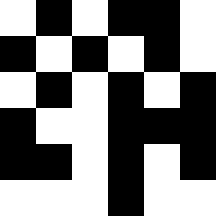[["white", "black", "white", "black", "black", "white"], ["black", "white", "black", "white", "black", "white"], ["white", "black", "white", "black", "white", "black"], ["black", "white", "white", "black", "black", "black"], ["black", "black", "white", "black", "white", "black"], ["white", "white", "white", "black", "white", "white"]]